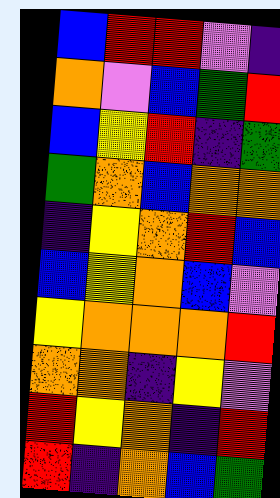[["blue", "red", "red", "violet", "indigo"], ["orange", "violet", "blue", "green", "red"], ["blue", "yellow", "red", "indigo", "green"], ["green", "orange", "blue", "orange", "orange"], ["indigo", "yellow", "orange", "red", "blue"], ["blue", "yellow", "orange", "blue", "violet"], ["yellow", "orange", "orange", "orange", "red"], ["orange", "orange", "indigo", "yellow", "violet"], ["red", "yellow", "orange", "indigo", "red"], ["red", "indigo", "orange", "blue", "green"]]